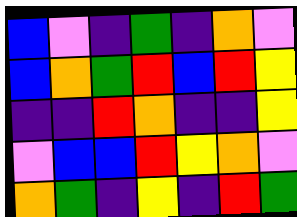[["blue", "violet", "indigo", "green", "indigo", "orange", "violet"], ["blue", "orange", "green", "red", "blue", "red", "yellow"], ["indigo", "indigo", "red", "orange", "indigo", "indigo", "yellow"], ["violet", "blue", "blue", "red", "yellow", "orange", "violet"], ["orange", "green", "indigo", "yellow", "indigo", "red", "green"]]